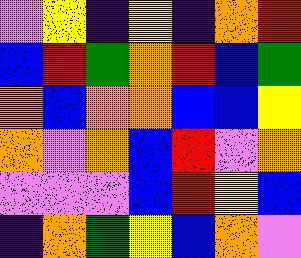[["violet", "yellow", "indigo", "yellow", "indigo", "orange", "red"], ["blue", "red", "green", "orange", "red", "blue", "green"], ["orange", "blue", "orange", "orange", "blue", "blue", "yellow"], ["orange", "violet", "orange", "blue", "red", "violet", "orange"], ["violet", "violet", "violet", "blue", "red", "yellow", "blue"], ["indigo", "orange", "green", "yellow", "blue", "orange", "violet"]]